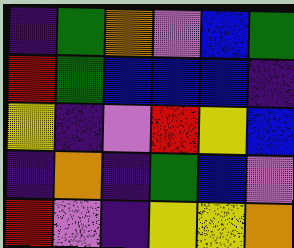[["indigo", "green", "orange", "violet", "blue", "green"], ["red", "green", "blue", "blue", "blue", "indigo"], ["yellow", "indigo", "violet", "red", "yellow", "blue"], ["indigo", "orange", "indigo", "green", "blue", "violet"], ["red", "violet", "indigo", "yellow", "yellow", "orange"]]